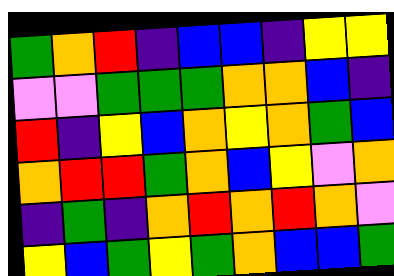[["green", "orange", "red", "indigo", "blue", "blue", "indigo", "yellow", "yellow"], ["violet", "violet", "green", "green", "green", "orange", "orange", "blue", "indigo"], ["red", "indigo", "yellow", "blue", "orange", "yellow", "orange", "green", "blue"], ["orange", "red", "red", "green", "orange", "blue", "yellow", "violet", "orange"], ["indigo", "green", "indigo", "orange", "red", "orange", "red", "orange", "violet"], ["yellow", "blue", "green", "yellow", "green", "orange", "blue", "blue", "green"]]